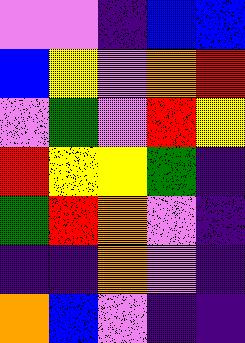[["violet", "violet", "indigo", "blue", "blue"], ["blue", "yellow", "violet", "orange", "red"], ["violet", "green", "violet", "red", "yellow"], ["red", "yellow", "yellow", "green", "indigo"], ["green", "red", "orange", "violet", "indigo"], ["indigo", "indigo", "orange", "violet", "indigo"], ["orange", "blue", "violet", "indigo", "indigo"]]